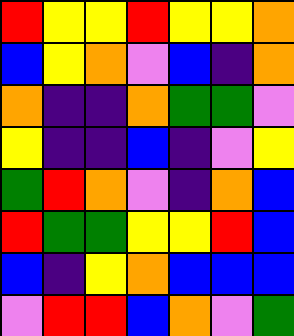[["red", "yellow", "yellow", "red", "yellow", "yellow", "orange"], ["blue", "yellow", "orange", "violet", "blue", "indigo", "orange"], ["orange", "indigo", "indigo", "orange", "green", "green", "violet"], ["yellow", "indigo", "indigo", "blue", "indigo", "violet", "yellow"], ["green", "red", "orange", "violet", "indigo", "orange", "blue"], ["red", "green", "green", "yellow", "yellow", "red", "blue"], ["blue", "indigo", "yellow", "orange", "blue", "blue", "blue"], ["violet", "red", "red", "blue", "orange", "violet", "green"]]